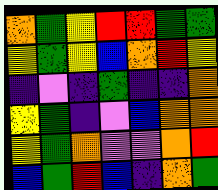[["orange", "green", "yellow", "red", "red", "green", "green"], ["yellow", "green", "yellow", "blue", "orange", "red", "yellow"], ["indigo", "violet", "indigo", "green", "indigo", "indigo", "orange"], ["yellow", "green", "indigo", "violet", "blue", "orange", "orange"], ["yellow", "green", "orange", "violet", "violet", "orange", "red"], ["blue", "green", "red", "blue", "indigo", "orange", "green"]]